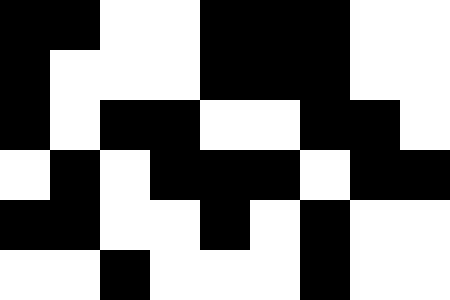[["black", "black", "white", "white", "black", "black", "black", "white", "white"], ["black", "white", "white", "white", "black", "black", "black", "white", "white"], ["black", "white", "black", "black", "white", "white", "black", "black", "white"], ["white", "black", "white", "black", "black", "black", "white", "black", "black"], ["black", "black", "white", "white", "black", "white", "black", "white", "white"], ["white", "white", "black", "white", "white", "white", "black", "white", "white"]]